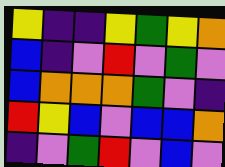[["yellow", "indigo", "indigo", "yellow", "green", "yellow", "orange"], ["blue", "indigo", "violet", "red", "violet", "green", "violet"], ["blue", "orange", "orange", "orange", "green", "violet", "indigo"], ["red", "yellow", "blue", "violet", "blue", "blue", "orange"], ["indigo", "violet", "green", "red", "violet", "blue", "violet"]]